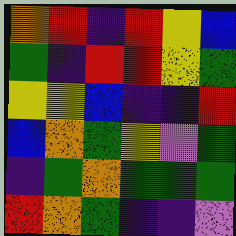[["orange", "red", "indigo", "red", "yellow", "blue"], ["green", "indigo", "red", "red", "yellow", "green"], ["yellow", "yellow", "blue", "indigo", "indigo", "red"], ["blue", "orange", "green", "yellow", "violet", "green"], ["indigo", "green", "orange", "green", "green", "green"], ["red", "orange", "green", "indigo", "indigo", "violet"]]